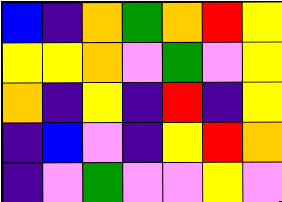[["blue", "indigo", "orange", "green", "orange", "red", "yellow"], ["yellow", "yellow", "orange", "violet", "green", "violet", "yellow"], ["orange", "indigo", "yellow", "indigo", "red", "indigo", "yellow"], ["indigo", "blue", "violet", "indigo", "yellow", "red", "orange"], ["indigo", "violet", "green", "violet", "violet", "yellow", "violet"]]